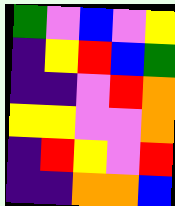[["green", "violet", "blue", "violet", "yellow"], ["indigo", "yellow", "red", "blue", "green"], ["indigo", "indigo", "violet", "red", "orange"], ["yellow", "yellow", "violet", "violet", "orange"], ["indigo", "red", "yellow", "violet", "red"], ["indigo", "indigo", "orange", "orange", "blue"]]